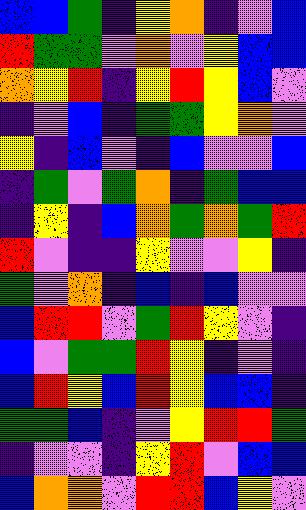[["blue", "blue", "green", "indigo", "yellow", "orange", "indigo", "violet", "blue"], ["red", "green", "green", "violet", "orange", "violet", "yellow", "blue", "blue"], ["orange", "yellow", "red", "indigo", "yellow", "red", "yellow", "blue", "violet"], ["indigo", "violet", "blue", "indigo", "green", "green", "yellow", "orange", "violet"], ["yellow", "indigo", "blue", "violet", "indigo", "blue", "violet", "violet", "blue"], ["indigo", "green", "violet", "green", "orange", "indigo", "green", "blue", "blue"], ["indigo", "yellow", "indigo", "blue", "orange", "green", "orange", "green", "red"], ["red", "violet", "indigo", "indigo", "yellow", "violet", "violet", "yellow", "indigo"], ["green", "violet", "orange", "indigo", "blue", "indigo", "blue", "violet", "violet"], ["blue", "red", "red", "violet", "green", "red", "yellow", "violet", "indigo"], ["blue", "violet", "green", "green", "red", "yellow", "indigo", "violet", "indigo"], ["blue", "red", "yellow", "blue", "red", "yellow", "blue", "blue", "indigo"], ["green", "green", "blue", "indigo", "violet", "yellow", "red", "red", "green"], ["indigo", "violet", "violet", "indigo", "yellow", "red", "violet", "blue", "blue"], ["blue", "orange", "orange", "violet", "red", "red", "blue", "yellow", "violet"]]